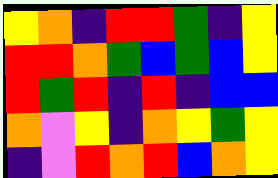[["yellow", "orange", "indigo", "red", "red", "green", "indigo", "yellow"], ["red", "red", "orange", "green", "blue", "green", "blue", "yellow"], ["red", "green", "red", "indigo", "red", "indigo", "blue", "blue"], ["orange", "violet", "yellow", "indigo", "orange", "yellow", "green", "yellow"], ["indigo", "violet", "red", "orange", "red", "blue", "orange", "yellow"]]